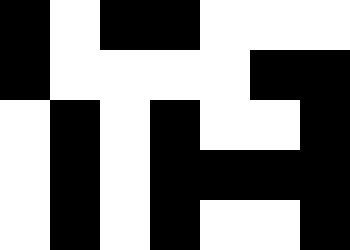[["black", "white", "black", "black", "white", "white", "white"], ["black", "white", "white", "white", "white", "black", "black"], ["white", "black", "white", "black", "white", "white", "black"], ["white", "black", "white", "black", "black", "black", "black"], ["white", "black", "white", "black", "white", "white", "black"]]